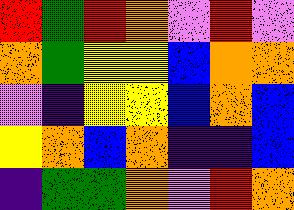[["red", "green", "red", "orange", "violet", "red", "violet"], ["orange", "green", "yellow", "yellow", "blue", "orange", "orange"], ["violet", "indigo", "yellow", "yellow", "blue", "orange", "blue"], ["yellow", "orange", "blue", "orange", "indigo", "indigo", "blue"], ["indigo", "green", "green", "orange", "violet", "red", "orange"]]